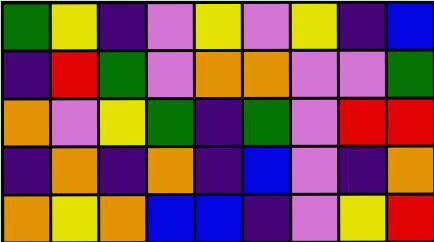[["green", "yellow", "indigo", "violet", "yellow", "violet", "yellow", "indigo", "blue"], ["indigo", "red", "green", "violet", "orange", "orange", "violet", "violet", "green"], ["orange", "violet", "yellow", "green", "indigo", "green", "violet", "red", "red"], ["indigo", "orange", "indigo", "orange", "indigo", "blue", "violet", "indigo", "orange"], ["orange", "yellow", "orange", "blue", "blue", "indigo", "violet", "yellow", "red"]]